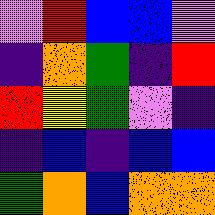[["violet", "red", "blue", "blue", "violet"], ["indigo", "orange", "green", "indigo", "red"], ["red", "yellow", "green", "violet", "indigo"], ["indigo", "blue", "indigo", "blue", "blue"], ["green", "orange", "blue", "orange", "orange"]]